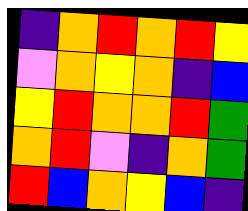[["indigo", "orange", "red", "orange", "red", "yellow"], ["violet", "orange", "yellow", "orange", "indigo", "blue"], ["yellow", "red", "orange", "orange", "red", "green"], ["orange", "red", "violet", "indigo", "orange", "green"], ["red", "blue", "orange", "yellow", "blue", "indigo"]]